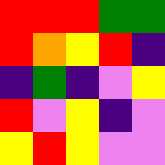[["red", "red", "red", "green", "green"], ["red", "orange", "yellow", "red", "indigo"], ["indigo", "green", "indigo", "violet", "yellow"], ["red", "violet", "yellow", "indigo", "violet"], ["yellow", "red", "yellow", "violet", "violet"]]